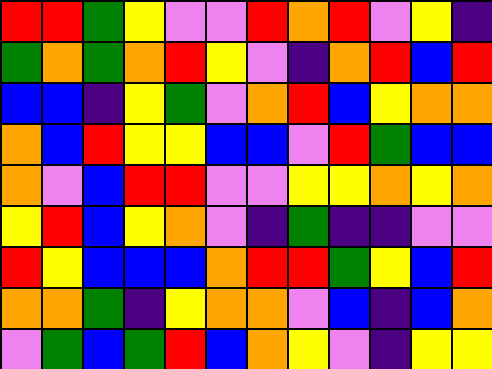[["red", "red", "green", "yellow", "violet", "violet", "red", "orange", "red", "violet", "yellow", "indigo"], ["green", "orange", "green", "orange", "red", "yellow", "violet", "indigo", "orange", "red", "blue", "red"], ["blue", "blue", "indigo", "yellow", "green", "violet", "orange", "red", "blue", "yellow", "orange", "orange"], ["orange", "blue", "red", "yellow", "yellow", "blue", "blue", "violet", "red", "green", "blue", "blue"], ["orange", "violet", "blue", "red", "red", "violet", "violet", "yellow", "yellow", "orange", "yellow", "orange"], ["yellow", "red", "blue", "yellow", "orange", "violet", "indigo", "green", "indigo", "indigo", "violet", "violet"], ["red", "yellow", "blue", "blue", "blue", "orange", "red", "red", "green", "yellow", "blue", "red"], ["orange", "orange", "green", "indigo", "yellow", "orange", "orange", "violet", "blue", "indigo", "blue", "orange"], ["violet", "green", "blue", "green", "red", "blue", "orange", "yellow", "violet", "indigo", "yellow", "yellow"]]